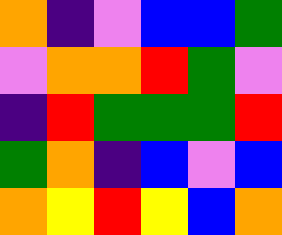[["orange", "indigo", "violet", "blue", "blue", "green"], ["violet", "orange", "orange", "red", "green", "violet"], ["indigo", "red", "green", "green", "green", "red"], ["green", "orange", "indigo", "blue", "violet", "blue"], ["orange", "yellow", "red", "yellow", "blue", "orange"]]